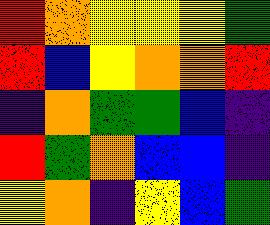[["red", "orange", "yellow", "yellow", "yellow", "green"], ["red", "blue", "yellow", "orange", "orange", "red"], ["indigo", "orange", "green", "green", "blue", "indigo"], ["red", "green", "orange", "blue", "blue", "indigo"], ["yellow", "orange", "indigo", "yellow", "blue", "green"]]